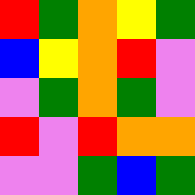[["red", "green", "orange", "yellow", "green"], ["blue", "yellow", "orange", "red", "violet"], ["violet", "green", "orange", "green", "violet"], ["red", "violet", "red", "orange", "orange"], ["violet", "violet", "green", "blue", "green"]]